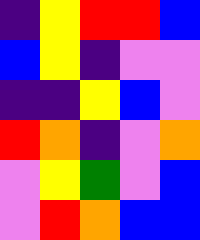[["indigo", "yellow", "red", "red", "blue"], ["blue", "yellow", "indigo", "violet", "violet"], ["indigo", "indigo", "yellow", "blue", "violet"], ["red", "orange", "indigo", "violet", "orange"], ["violet", "yellow", "green", "violet", "blue"], ["violet", "red", "orange", "blue", "blue"]]